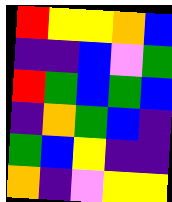[["red", "yellow", "yellow", "orange", "blue"], ["indigo", "indigo", "blue", "violet", "green"], ["red", "green", "blue", "green", "blue"], ["indigo", "orange", "green", "blue", "indigo"], ["green", "blue", "yellow", "indigo", "indigo"], ["orange", "indigo", "violet", "yellow", "yellow"]]